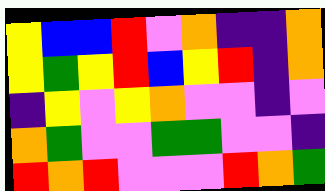[["yellow", "blue", "blue", "red", "violet", "orange", "indigo", "indigo", "orange"], ["yellow", "green", "yellow", "red", "blue", "yellow", "red", "indigo", "orange"], ["indigo", "yellow", "violet", "yellow", "orange", "violet", "violet", "indigo", "violet"], ["orange", "green", "violet", "violet", "green", "green", "violet", "violet", "indigo"], ["red", "orange", "red", "violet", "violet", "violet", "red", "orange", "green"]]